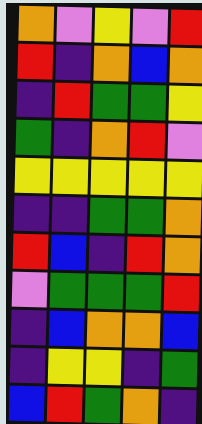[["orange", "violet", "yellow", "violet", "red"], ["red", "indigo", "orange", "blue", "orange"], ["indigo", "red", "green", "green", "yellow"], ["green", "indigo", "orange", "red", "violet"], ["yellow", "yellow", "yellow", "yellow", "yellow"], ["indigo", "indigo", "green", "green", "orange"], ["red", "blue", "indigo", "red", "orange"], ["violet", "green", "green", "green", "red"], ["indigo", "blue", "orange", "orange", "blue"], ["indigo", "yellow", "yellow", "indigo", "green"], ["blue", "red", "green", "orange", "indigo"]]